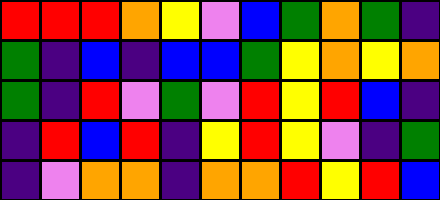[["red", "red", "red", "orange", "yellow", "violet", "blue", "green", "orange", "green", "indigo"], ["green", "indigo", "blue", "indigo", "blue", "blue", "green", "yellow", "orange", "yellow", "orange"], ["green", "indigo", "red", "violet", "green", "violet", "red", "yellow", "red", "blue", "indigo"], ["indigo", "red", "blue", "red", "indigo", "yellow", "red", "yellow", "violet", "indigo", "green"], ["indigo", "violet", "orange", "orange", "indigo", "orange", "orange", "red", "yellow", "red", "blue"]]